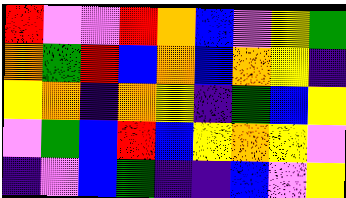[["red", "violet", "violet", "red", "orange", "blue", "violet", "yellow", "green"], ["orange", "green", "red", "blue", "orange", "blue", "orange", "yellow", "indigo"], ["yellow", "orange", "indigo", "orange", "yellow", "indigo", "green", "blue", "yellow"], ["violet", "green", "blue", "red", "blue", "yellow", "orange", "yellow", "violet"], ["indigo", "violet", "blue", "green", "indigo", "indigo", "blue", "violet", "yellow"]]